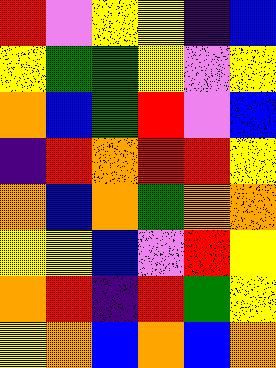[["red", "violet", "yellow", "yellow", "indigo", "blue"], ["yellow", "green", "green", "yellow", "violet", "yellow"], ["orange", "blue", "green", "red", "violet", "blue"], ["indigo", "red", "orange", "red", "red", "yellow"], ["orange", "blue", "orange", "green", "orange", "orange"], ["yellow", "yellow", "blue", "violet", "red", "yellow"], ["orange", "red", "indigo", "red", "green", "yellow"], ["yellow", "orange", "blue", "orange", "blue", "orange"]]